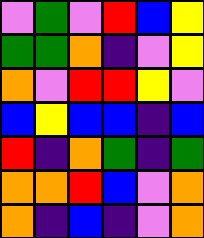[["violet", "green", "violet", "red", "blue", "yellow"], ["green", "green", "orange", "indigo", "violet", "yellow"], ["orange", "violet", "red", "red", "yellow", "violet"], ["blue", "yellow", "blue", "blue", "indigo", "blue"], ["red", "indigo", "orange", "green", "indigo", "green"], ["orange", "orange", "red", "blue", "violet", "orange"], ["orange", "indigo", "blue", "indigo", "violet", "orange"]]